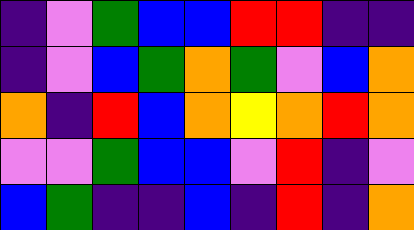[["indigo", "violet", "green", "blue", "blue", "red", "red", "indigo", "indigo"], ["indigo", "violet", "blue", "green", "orange", "green", "violet", "blue", "orange"], ["orange", "indigo", "red", "blue", "orange", "yellow", "orange", "red", "orange"], ["violet", "violet", "green", "blue", "blue", "violet", "red", "indigo", "violet"], ["blue", "green", "indigo", "indigo", "blue", "indigo", "red", "indigo", "orange"]]